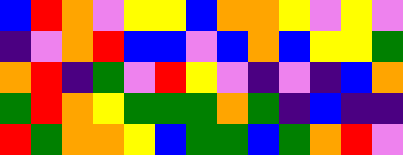[["blue", "red", "orange", "violet", "yellow", "yellow", "blue", "orange", "orange", "yellow", "violet", "yellow", "violet"], ["indigo", "violet", "orange", "red", "blue", "blue", "violet", "blue", "orange", "blue", "yellow", "yellow", "green"], ["orange", "red", "indigo", "green", "violet", "red", "yellow", "violet", "indigo", "violet", "indigo", "blue", "orange"], ["green", "red", "orange", "yellow", "green", "green", "green", "orange", "green", "indigo", "blue", "indigo", "indigo"], ["red", "green", "orange", "orange", "yellow", "blue", "green", "green", "blue", "green", "orange", "red", "violet"]]